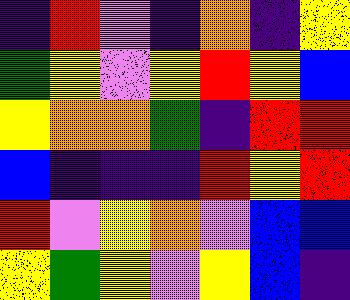[["indigo", "red", "violet", "indigo", "orange", "indigo", "yellow"], ["green", "yellow", "violet", "yellow", "red", "yellow", "blue"], ["yellow", "orange", "orange", "green", "indigo", "red", "red"], ["blue", "indigo", "indigo", "indigo", "red", "yellow", "red"], ["red", "violet", "yellow", "orange", "violet", "blue", "blue"], ["yellow", "green", "yellow", "violet", "yellow", "blue", "indigo"]]